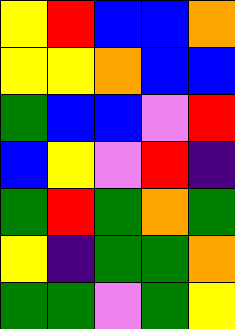[["yellow", "red", "blue", "blue", "orange"], ["yellow", "yellow", "orange", "blue", "blue"], ["green", "blue", "blue", "violet", "red"], ["blue", "yellow", "violet", "red", "indigo"], ["green", "red", "green", "orange", "green"], ["yellow", "indigo", "green", "green", "orange"], ["green", "green", "violet", "green", "yellow"]]